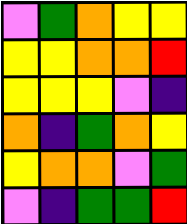[["violet", "green", "orange", "yellow", "yellow"], ["yellow", "yellow", "orange", "orange", "red"], ["yellow", "yellow", "yellow", "violet", "indigo"], ["orange", "indigo", "green", "orange", "yellow"], ["yellow", "orange", "orange", "violet", "green"], ["violet", "indigo", "green", "green", "red"]]